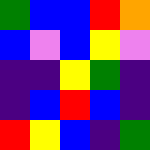[["green", "blue", "blue", "red", "orange"], ["blue", "violet", "blue", "yellow", "violet"], ["indigo", "indigo", "yellow", "green", "indigo"], ["indigo", "blue", "red", "blue", "indigo"], ["red", "yellow", "blue", "indigo", "green"]]